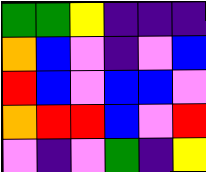[["green", "green", "yellow", "indigo", "indigo", "indigo"], ["orange", "blue", "violet", "indigo", "violet", "blue"], ["red", "blue", "violet", "blue", "blue", "violet"], ["orange", "red", "red", "blue", "violet", "red"], ["violet", "indigo", "violet", "green", "indigo", "yellow"]]